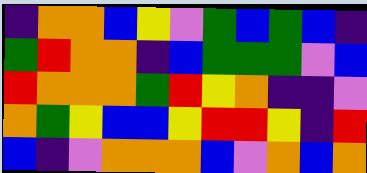[["indigo", "orange", "orange", "blue", "yellow", "violet", "green", "blue", "green", "blue", "indigo"], ["green", "red", "orange", "orange", "indigo", "blue", "green", "green", "green", "violet", "blue"], ["red", "orange", "orange", "orange", "green", "red", "yellow", "orange", "indigo", "indigo", "violet"], ["orange", "green", "yellow", "blue", "blue", "yellow", "red", "red", "yellow", "indigo", "red"], ["blue", "indigo", "violet", "orange", "orange", "orange", "blue", "violet", "orange", "blue", "orange"]]